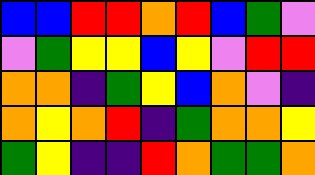[["blue", "blue", "red", "red", "orange", "red", "blue", "green", "violet"], ["violet", "green", "yellow", "yellow", "blue", "yellow", "violet", "red", "red"], ["orange", "orange", "indigo", "green", "yellow", "blue", "orange", "violet", "indigo"], ["orange", "yellow", "orange", "red", "indigo", "green", "orange", "orange", "yellow"], ["green", "yellow", "indigo", "indigo", "red", "orange", "green", "green", "orange"]]